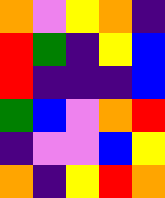[["orange", "violet", "yellow", "orange", "indigo"], ["red", "green", "indigo", "yellow", "blue"], ["red", "indigo", "indigo", "indigo", "blue"], ["green", "blue", "violet", "orange", "red"], ["indigo", "violet", "violet", "blue", "yellow"], ["orange", "indigo", "yellow", "red", "orange"]]